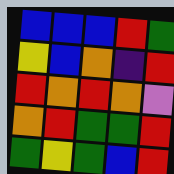[["blue", "blue", "blue", "red", "green"], ["yellow", "blue", "orange", "indigo", "red"], ["red", "orange", "red", "orange", "violet"], ["orange", "red", "green", "green", "red"], ["green", "yellow", "green", "blue", "red"]]